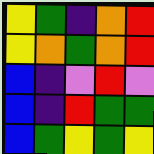[["yellow", "green", "indigo", "orange", "red"], ["yellow", "orange", "green", "orange", "red"], ["blue", "indigo", "violet", "red", "violet"], ["blue", "indigo", "red", "green", "green"], ["blue", "green", "yellow", "green", "yellow"]]